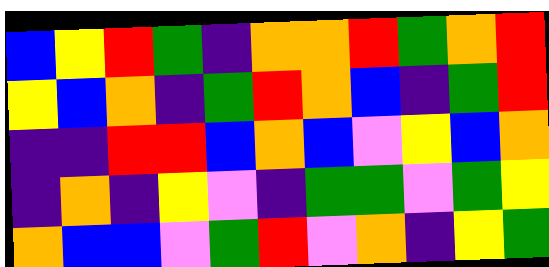[["blue", "yellow", "red", "green", "indigo", "orange", "orange", "red", "green", "orange", "red"], ["yellow", "blue", "orange", "indigo", "green", "red", "orange", "blue", "indigo", "green", "red"], ["indigo", "indigo", "red", "red", "blue", "orange", "blue", "violet", "yellow", "blue", "orange"], ["indigo", "orange", "indigo", "yellow", "violet", "indigo", "green", "green", "violet", "green", "yellow"], ["orange", "blue", "blue", "violet", "green", "red", "violet", "orange", "indigo", "yellow", "green"]]